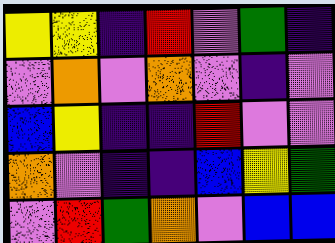[["yellow", "yellow", "indigo", "red", "violet", "green", "indigo"], ["violet", "orange", "violet", "orange", "violet", "indigo", "violet"], ["blue", "yellow", "indigo", "indigo", "red", "violet", "violet"], ["orange", "violet", "indigo", "indigo", "blue", "yellow", "green"], ["violet", "red", "green", "orange", "violet", "blue", "blue"]]